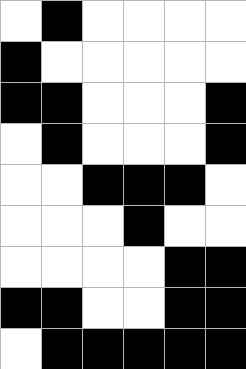[["white", "black", "white", "white", "white", "white"], ["black", "white", "white", "white", "white", "white"], ["black", "black", "white", "white", "white", "black"], ["white", "black", "white", "white", "white", "black"], ["white", "white", "black", "black", "black", "white"], ["white", "white", "white", "black", "white", "white"], ["white", "white", "white", "white", "black", "black"], ["black", "black", "white", "white", "black", "black"], ["white", "black", "black", "black", "black", "black"]]